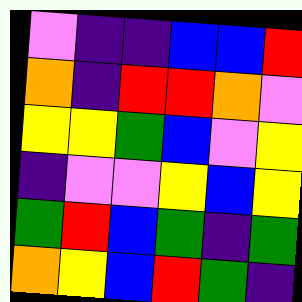[["violet", "indigo", "indigo", "blue", "blue", "red"], ["orange", "indigo", "red", "red", "orange", "violet"], ["yellow", "yellow", "green", "blue", "violet", "yellow"], ["indigo", "violet", "violet", "yellow", "blue", "yellow"], ["green", "red", "blue", "green", "indigo", "green"], ["orange", "yellow", "blue", "red", "green", "indigo"]]